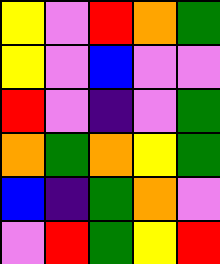[["yellow", "violet", "red", "orange", "green"], ["yellow", "violet", "blue", "violet", "violet"], ["red", "violet", "indigo", "violet", "green"], ["orange", "green", "orange", "yellow", "green"], ["blue", "indigo", "green", "orange", "violet"], ["violet", "red", "green", "yellow", "red"]]